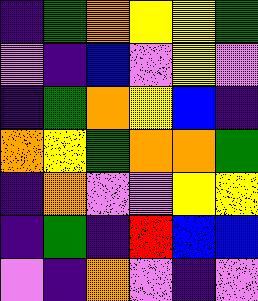[["indigo", "green", "orange", "yellow", "yellow", "green"], ["violet", "indigo", "blue", "violet", "yellow", "violet"], ["indigo", "green", "orange", "yellow", "blue", "indigo"], ["orange", "yellow", "green", "orange", "orange", "green"], ["indigo", "orange", "violet", "violet", "yellow", "yellow"], ["indigo", "green", "indigo", "red", "blue", "blue"], ["violet", "indigo", "orange", "violet", "indigo", "violet"]]